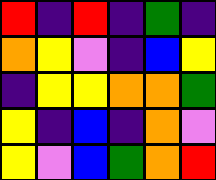[["red", "indigo", "red", "indigo", "green", "indigo"], ["orange", "yellow", "violet", "indigo", "blue", "yellow"], ["indigo", "yellow", "yellow", "orange", "orange", "green"], ["yellow", "indigo", "blue", "indigo", "orange", "violet"], ["yellow", "violet", "blue", "green", "orange", "red"]]